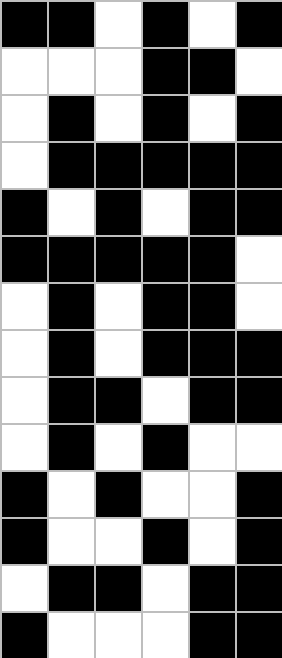[["black", "black", "white", "black", "white", "black"], ["white", "white", "white", "black", "black", "white"], ["white", "black", "white", "black", "white", "black"], ["white", "black", "black", "black", "black", "black"], ["black", "white", "black", "white", "black", "black"], ["black", "black", "black", "black", "black", "white"], ["white", "black", "white", "black", "black", "white"], ["white", "black", "white", "black", "black", "black"], ["white", "black", "black", "white", "black", "black"], ["white", "black", "white", "black", "white", "white"], ["black", "white", "black", "white", "white", "black"], ["black", "white", "white", "black", "white", "black"], ["white", "black", "black", "white", "black", "black"], ["black", "white", "white", "white", "black", "black"]]